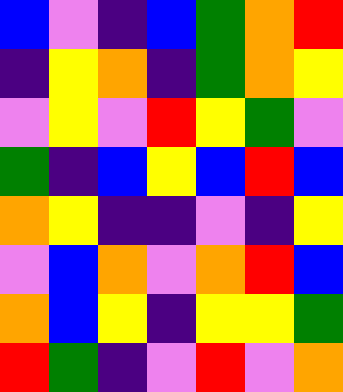[["blue", "violet", "indigo", "blue", "green", "orange", "red"], ["indigo", "yellow", "orange", "indigo", "green", "orange", "yellow"], ["violet", "yellow", "violet", "red", "yellow", "green", "violet"], ["green", "indigo", "blue", "yellow", "blue", "red", "blue"], ["orange", "yellow", "indigo", "indigo", "violet", "indigo", "yellow"], ["violet", "blue", "orange", "violet", "orange", "red", "blue"], ["orange", "blue", "yellow", "indigo", "yellow", "yellow", "green"], ["red", "green", "indigo", "violet", "red", "violet", "orange"]]